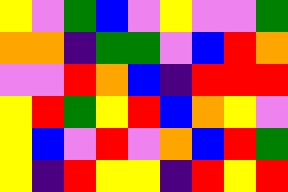[["yellow", "violet", "green", "blue", "violet", "yellow", "violet", "violet", "green"], ["orange", "orange", "indigo", "green", "green", "violet", "blue", "red", "orange"], ["violet", "violet", "red", "orange", "blue", "indigo", "red", "red", "red"], ["yellow", "red", "green", "yellow", "red", "blue", "orange", "yellow", "violet"], ["yellow", "blue", "violet", "red", "violet", "orange", "blue", "red", "green"], ["yellow", "indigo", "red", "yellow", "yellow", "indigo", "red", "yellow", "red"]]